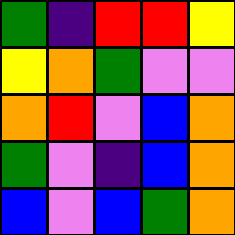[["green", "indigo", "red", "red", "yellow"], ["yellow", "orange", "green", "violet", "violet"], ["orange", "red", "violet", "blue", "orange"], ["green", "violet", "indigo", "blue", "orange"], ["blue", "violet", "blue", "green", "orange"]]